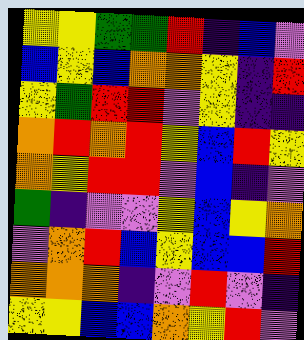[["yellow", "yellow", "green", "green", "red", "indigo", "blue", "violet"], ["blue", "yellow", "blue", "orange", "orange", "yellow", "indigo", "red"], ["yellow", "green", "red", "red", "violet", "yellow", "indigo", "indigo"], ["orange", "red", "orange", "red", "yellow", "blue", "red", "yellow"], ["orange", "yellow", "red", "red", "violet", "blue", "indigo", "violet"], ["green", "indigo", "violet", "violet", "yellow", "blue", "yellow", "orange"], ["violet", "orange", "red", "blue", "yellow", "blue", "blue", "red"], ["orange", "orange", "orange", "indigo", "violet", "red", "violet", "indigo"], ["yellow", "yellow", "blue", "blue", "orange", "yellow", "red", "violet"]]